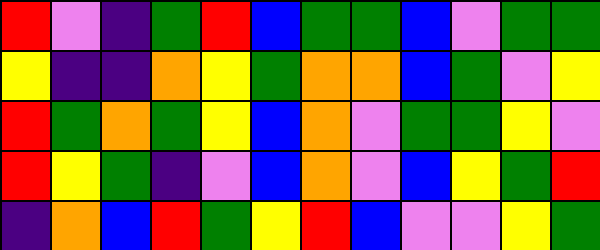[["red", "violet", "indigo", "green", "red", "blue", "green", "green", "blue", "violet", "green", "green"], ["yellow", "indigo", "indigo", "orange", "yellow", "green", "orange", "orange", "blue", "green", "violet", "yellow"], ["red", "green", "orange", "green", "yellow", "blue", "orange", "violet", "green", "green", "yellow", "violet"], ["red", "yellow", "green", "indigo", "violet", "blue", "orange", "violet", "blue", "yellow", "green", "red"], ["indigo", "orange", "blue", "red", "green", "yellow", "red", "blue", "violet", "violet", "yellow", "green"]]